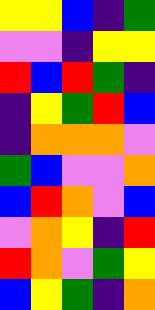[["yellow", "yellow", "blue", "indigo", "green"], ["violet", "violet", "indigo", "yellow", "yellow"], ["red", "blue", "red", "green", "indigo"], ["indigo", "yellow", "green", "red", "blue"], ["indigo", "orange", "orange", "orange", "violet"], ["green", "blue", "violet", "violet", "orange"], ["blue", "red", "orange", "violet", "blue"], ["violet", "orange", "yellow", "indigo", "red"], ["red", "orange", "violet", "green", "yellow"], ["blue", "yellow", "green", "indigo", "orange"]]